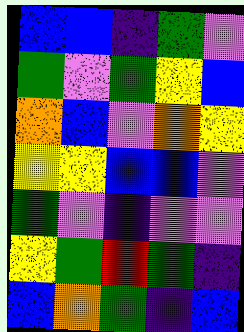[["blue", "blue", "indigo", "green", "violet"], ["green", "violet", "green", "yellow", "blue"], ["orange", "blue", "violet", "orange", "yellow"], ["yellow", "yellow", "blue", "blue", "violet"], ["green", "violet", "indigo", "violet", "violet"], ["yellow", "green", "red", "green", "indigo"], ["blue", "orange", "green", "indigo", "blue"]]